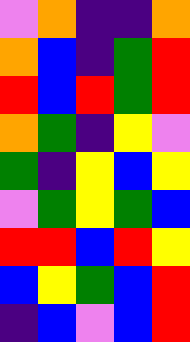[["violet", "orange", "indigo", "indigo", "orange"], ["orange", "blue", "indigo", "green", "red"], ["red", "blue", "red", "green", "red"], ["orange", "green", "indigo", "yellow", "violet"], ["green", "indigo", "yellow", "blue", "yellow"], ["violet", "green", "yellow", "green", "blue"], ["red", "red", "blue", "red", "yellow"], ["blue", "yellow", "green", "blue", "red"], ["indigo", "blue", "violet", "blue", "red"]]